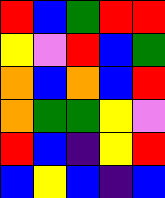[["red", "blue", "green", "red", "red"], ["yellow", "violet", "red", "blue", "green"], ["orange", "blue", "orange", "blue", "red"], ["orange", "green", "green", "yellow", "violet"], ["red", "blue", "indigo", "yellow", "red"], ["blue", "yellow", "blue", "indigo", "blue"]]